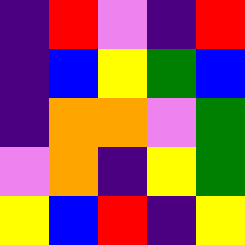[["indigo", "red", "violet", "indigo", "red"], ["indigo", "blue", "yellow", "green", "blue"], ["indigo", "orange", "orange", "violet", "green"], ["violet", "orange", "indigo", "yellow", "green"], ["yellow", "blue", "red", "indigo", "yellow"]]